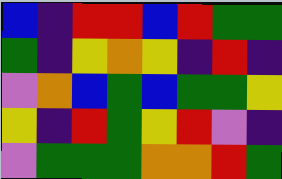[["blue", "indigo", "red", "red", "blue", "red", "green", "green"], ["green", "indigo", "yellow", "orange", "yellow", "indigo", "red", "indigo"], ["violet", "orange", "blue", "green", "blue", "green", "green", "yellow"], ["yellow", "indigo", "red", "green", "yellow", "red", "violet", "indigo"], ["violet", "green", "green", "green", "orange", "orange", "red", "green"]]